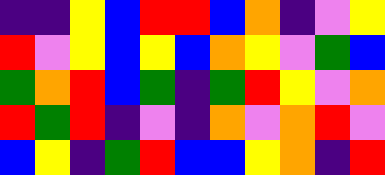[["indigo", "indigo", "yellow", "blue", "red", "red", "blue", "orange", "indigo", "violet", "yellow"], ["red", "violet", "yellow", "blue", "yellow", "blue", "orange", "yellow", "violet", "green", "blue"], ["green", "orange", "red", "blue", "green", "indigo", "green", "red", "yellow", "violet", "orange"], ["red", "green", "red", "indigo", "violet", "indigo", "orange", "violet", "orange", "red", "violet"], ["blue", "yellow", "indigo", "green", "red", "blue", "blue", "yellow", "orange", "indigo", "red"]]